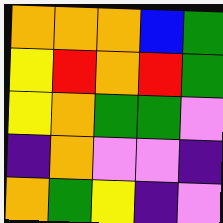[["orange", "orange", "orange", "blue", "green"], ["yellow", "red", "orange", "red", "green"], ["yellow", "orange", "green", "green", "violet"], ["indigo", "orange", "violet", "violet", "indigo"], ["orange", "green", "yellow", "indigo", "violet"]]